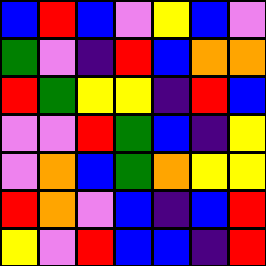[["blue", "red", "blue", "violet", "yellow", "blue", "violet"], ["green", "violet", "indigo", "red", "blue", "orange", "orange"], ["red", "green", "yellow", "yellow", "indigo", "red", "blue"], ["violet", "violet", "red", "green", "blue", "indigo", "yellow"], ["violet", "orange", "blue", "green", "orange", "yellow", "yellow"], ["red", "orange", "violet", "blue", "indigo", "blue", "red"], ["yellow", "violet", "red", "blue", "blue", "indigo", "red"]]